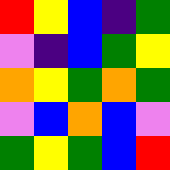[["red", "yellow", "blue", "indigo", "green"], ["violet", "indigo", "blue", "green", "yellow"], ["orange", "yellow", "green", "orange", "green"], ["violet", "blue", "orange", "blue", "violet"], ["green", "yellow", "green", "blue", "red"]]